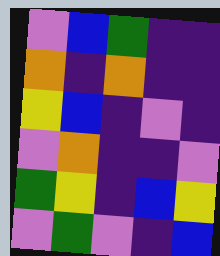[["violet", "blue", "green", "indigo", "indigo"], ["orange", "indigo", "orange", "indigo", "indigo"], ["yellow", "blue", "indigo", "violet", "indigo"], ["violet", "orange", "indigo", "indigo", "violet"], ["green", "yellow", "indigo", "blue", "yellow"], ["violet", "green", "violet", "indigo", "blue"]]